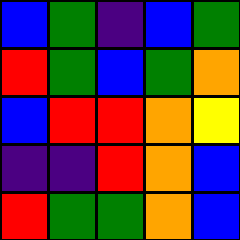[["blue", "green", "indigo", "blue", "green"], ["red", "green", "blue", "green", "orange"], ["blue", "red", "red", "orange", "yellow"], ["indigo", "indigo", "red", "orange", "blue"], ["red", "green", "green", "orange", "blue"]]